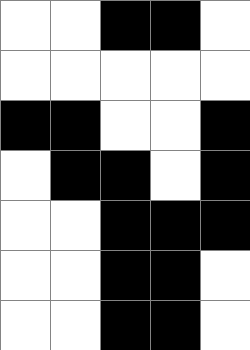[["white", "white", "black", "black", "white"], ["white", "white", "white", "white", "white"], ["black", "black", "white", "white", "black"], ["white", "black", "black", "white", "black"], ["white", "white", "black", "black", "black"], ["white", "white", "black", "black", "white"], ["white", "white", "black", "black", "white"]]